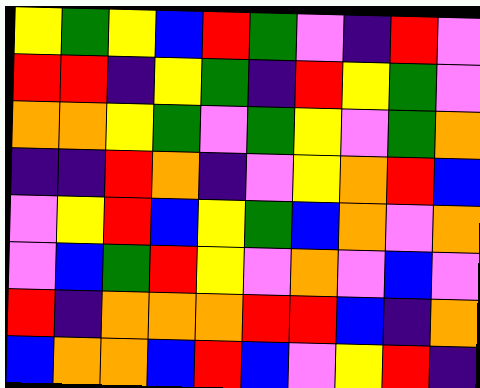[["yellow", "green", "yellow", "blue", "red", "green", "violet", "indigo", "red", "violet"], ["red", "red", "indigo", "yellow", "green", "indigo", "red", "yellow", "green", "violet"], ["orange", "orange", "yellow", "green", "violet", "green", "yellow", "violet", "green", "orange"], ["indigo", "indigo", "red", "orange", "indigo", "violet", "yellow", "orange", "red", "blue"], ["violet", "yellow", "red", "blue", "yellow", "green", "blue", "orange", "violet", "orange"], ["violet", "blue", "green", "red", "yellow", "violet", "orange", "violet", "blue", "violet"], ["red", "indigo", "orange", "orange", "orange", "red", "red", "blue", "indigo", "orange"], ["blue", "orange", "orange", "blue", "red", "blue", "violet", "yellow", "red", "indigo"]]